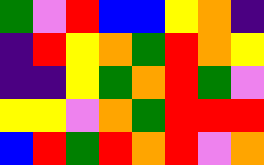[["green", "violet", "red", "blue", "blue", "yellow", "orange", "indigo"], ["indigo", "red", "yellow", "orange", "green", "red", "orange", "yellow"], ["indigo", "indigo", "yellow", "green", "orange", "red", "green", "violet"], ["yellow", "yellow", "violet", "orange", "green", "red", "red", "red"], ["blue", "red", "green", "red", "orange", "red", "violet", "orange"]]